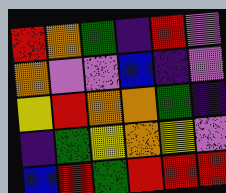[["red", "orange", "green", "indigo", "red", "violet"], ["orange", "violet", "violet", "blue", "indigo", "violet"], ["yellow", "red", "orange", "orange", "green", "indigo"], ["indigo", "green", "yellow", "orange", "yellow", "violet"], ["blue", "red", "green", "red", "red", "red"]]